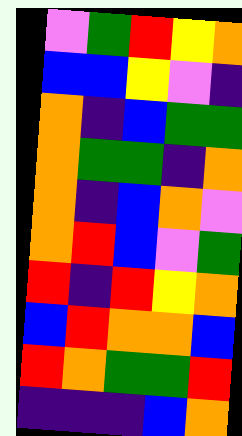[["violet", "green", "red", "yellow", "orange"], ["blue", "blue", "yellow", "violet", "indigo"], ["orange", "indigo", "blue", "green", "green"], ["orange", "green", "green", "indigo", "orange"], ["orange", "indigo", "blue", "orange", "violet"], ["orange", "red", "blue", "violet", "green"], ["red", "indigo", "red", "yellow", "orange"], ["blue", "red", "orange", "orange", "blue"], ["red", "orange", "green", "green", "red"], ["indigo", "indigo", "indigo", "blue", "orange"]]